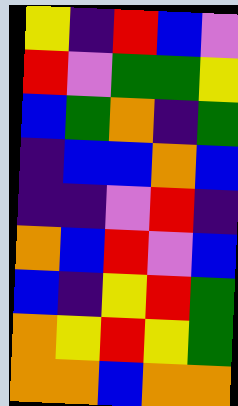[["yellow", "indigo", "red", "blue", "violet"], ["red", "violet", "green", "green", "yellow"], ["blue", "green", "orange", "indigo", "green"], ["indigo", "blue", "blue", "orange", "blue"], ["indigo", "indigo", "violet", "red", "indigo"], ["orange", "blue", "red", "violet", "blue"], ["blue", "indigo", "yellow", "red", "green"], ["orange", "yellow", "red", "yellow", "green"], ["orange", "orange", "blue", "orange", "orange"]]